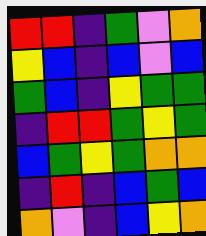[["red", "red", "indigo", "green", "violet", "orange"], ["yellow", "blue", "indigo", "blue", "violet", "blue"], ["green", "blue", "indigo", "yellow", "green", "green"], ["indigo", "red", "red", "green", "yellow", "green"], ["blue", "green", "yellow", "green", "orange", "orange"], ["indigo", "red", "indigo", "blue", "green", "blue"], ["orange", "violet", "indigo", "blue", "yellow", "orange"]]